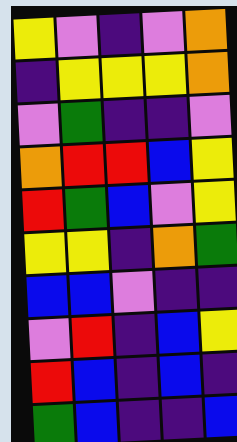[["yellow", "violet", "indigo", "violet", "orange"], ["indigo", "yellow", "yellow", "yellow", "orange"], ["violet", "green", "indigo", "indigo", "violet"], ["orange", "red", "red", "blue", "yellow"], ["red", "green", "blue", "violet", "yellow"], ["yellow", "yellow", "indigo", "orange", "green"], ["blue", "blue", "violet", "indigo", "indigo"], ["violet", "red", "indigo", "blue", "yellow"], ["red", "blue", "indigo", "blue", "indigo"], ["green", "blue", "indigo", "indigo", "blue"]]